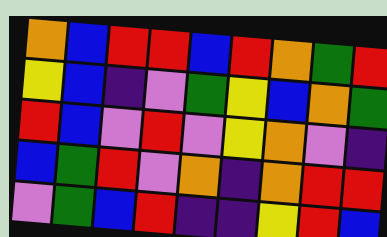[["orange", "blue", "red", "red", "blue", "red", "orange", "green", "red"], ["yellow", "blue", "indigo", "violet", "green", "yellow", "blue", "orange", "green"], ["red", "blue", "violet", "red", "violet", "yellow", "orange", "violet", "indigo"], ["blue", "green", "red", "violet", "orange", "indigo", "orange", "red", "red"], ["violet", "green", "blue", "red", "indigo", "indigo", "yellow", "red", "blue"]]